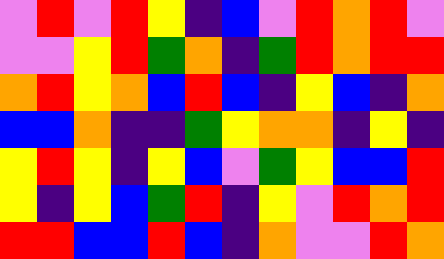[["violet", "red", "violet", "red", "yellow", "indigo", "blue", "violet", "red", "orange", "red", "violet"], ["violet", "violet", "yellow", "red", "green", "orange", "indigo", "green", "red", "orange", "red", "red"], ["orange", "red", "yellow", "orange", "blue", "red", "blue", "indigo", "yellow", "blue", "indigo", "orange"], ["blue", "blue", "orange", "indigo", "indigo", "green", "yellow", "orange", "orange", "indigo", "yellow", "indigo"], ["yellow", "red", "yellow", "indigo", "yellow", "blue", "violet", "green", "yellow", "blue", "blue", "red"], ["yellow", "indigo", "yellow", "blue", "green", "red", "indigo", "yellow", "violet", "red", "orange", "red"], ["red", "red", "blue", "blue", "red", "blue", "indigo", "orange", "violet", "violet", "red", "orange"]]